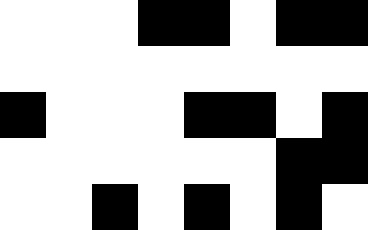[["white", "white", "white", "black", "black", "white", "black", "black"], ["white", "white", "white", "white", "white", "white", "white", "white"], ["black", "white", "white", "white", "black", "black", "white", "black"], ["white", "white", "white", "white", "white", "white", "black", "black"], ["white", "white", "black", "white", "black", "white", "black", "white"]]